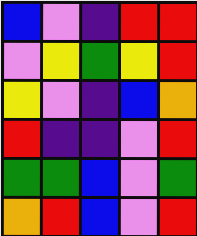[["blue", "violet", "indigo", "red", "red"], ["violet", "yellow", "green", "yellow", "red"], ["yellow", "violet", "indigo", "blue", "orange"], ["red", "indigo", "indigo", "violet", "red"], ["green", "green", "blue", "violet", "green"], ["orange", "red", "blue", "violet", "red"]]